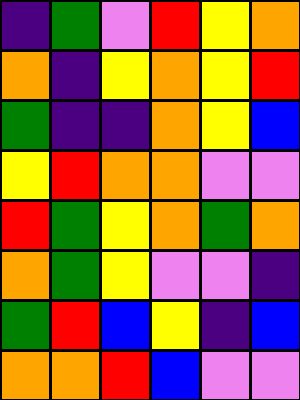[["indigo", "green", "violet", "red", "yellow", "orange"], ["orange", "indigo", "yellow", "orange", "yellow", "red"], ["green", "indigo", "indigo", "orange", "yellow", "blue"], ["yellow", "red", "orange", "orange", "violet", "violet"], ["red", "green", "yellow", "orange", "green", "orange"], ["orange", "green", "yellow", "violet", "violet", "indigo"], ["green", "red", "blue", "yellow", "indigo", "blue"], ["orange", "orange", "red", "blue", "violet", "violet"]]